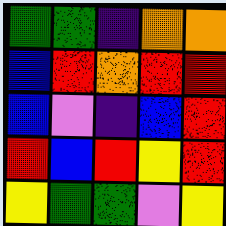[["green", "green", "indigo", "orange", "orange"], ["blue", "red", "orange", "red", "red"], ["blue", "violet", "indigo", "blue", "red"], ["red", "blue", "red", "yellow", "red"], ["yellow", "green", "green", "violet", "yellow"]]